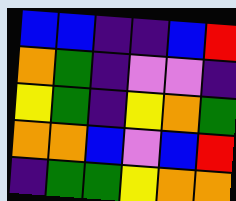[["blue", "blue", "indigo", "indigo", "blue", "red"], ["orange", "green", "indigo", "violet", "violet", "indigo"], ["yellow", "green", "indigo", "yellow", "orange", "green"], ["orange", "orange", "blue", "violet", "blue", "red"], ["indigo", "green", "green", "yellow", "orange", "orange"]]